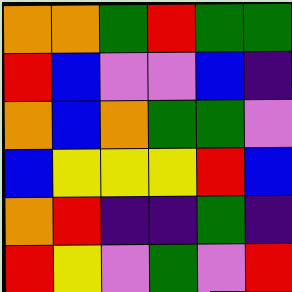[["orange", "orange", "green", "red", "green", "green"], ["red", "blue", "violet", "violet", "blue", "indigo"], ["orange", "blue", "orange", "green", "green", "violet"], ["blue", "yellow", "yellow", "yellow", "red", "blue"], ["orange", "red", "indigo", "indigo", "green", "indigo"], ["red", "yellow", "violet", "green", "violet", "red"]]